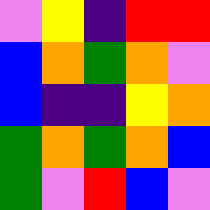[["violet", "yellow", "indigo", "red", "red"], ["blue", "orange", "green", "orange", "violet"], ["blue", "indigo", "indigo", "yellow", "orange"], ["green", "orange", "green", "orange", "blue"], ["green", "violet", "red", "blue", "violet"]]